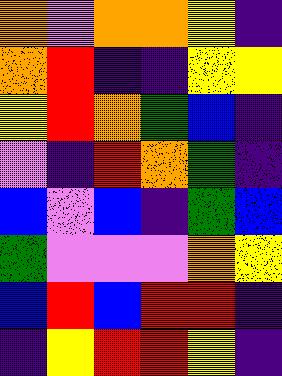[["orange", "violet", "orange", "orange", "yellow", "indigo"], ["orange", "red", "indigo", "indigo", "yellow", "yellow"], ["yellow", "red", "orange", "green", "blue", "indigo"], ["violet", "indigo", "red", "orange", "green", "indigo"], ["blue", "violet", "blue", "indigo", "green", "blue"], ["green", "violet", "violet", "violet", "orange", "yellow"], ["blue", "red", "blue", "red", "red", "indigo"], ["indigo", "yellow", "red", "red", "yellow", "indigo"]]